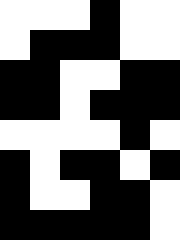[["white", "white", "white", "black", "white", "white"], ["white", "black", "black", "black", "white", "white"], ["black", "black", "white", "white", "black", "black"], ["black", "black", "white", "black", "black", "black"], ["white", "white", "white", "white", "black", "white"], ["black", "white", "black", "black", "white", "black"], ["black", "white", "white", "black", "black", "white"], ["black", "black", "black", "black", "black", "white"]]